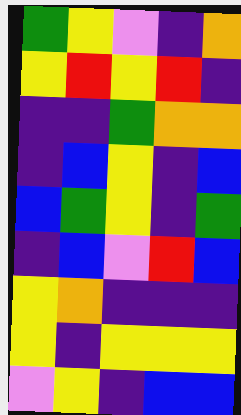[["green", "yellow", "violet", "indigo", "orange"], ["yellow", "red", "yellow", "red", "indigo"], ["indigo", "indigo", "green", "orange", "orange"], ["indigo", "blue", "yellow", "indigo", "blue"], ["blue", "green", "yellow", "indigo", "green"], ["indigo", "blue", "violet", "red", "blue"], ["yellow", "orange", "indigo", "indigo", "indigo"], ["yellow", "indigo", "yellow", "yellow", "yellow"], ["violet", "yellow", "indigo", "blue", "blue"]]